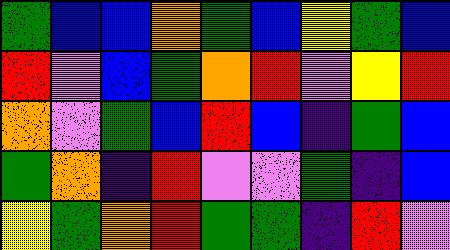[["green", "blue", "blue", "orange", "green", "blue", "yellow", "green", "blue"], ["red", "violet", "blue", "green", "orange", "red", "violet", "yellow", "red"], ["orange", "violet", "green", "blue", "red", "blue", "indigo", "green", "blue"], ["green", "orange", "indigo", "red", "violet", "violet", "green", "indigo", "blue"], ["yellow", "green", "orange", "red", "green", "green", "indigo", "red", "violet"]]